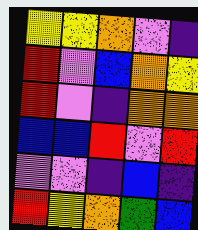[["yellow", "yellow", "orange", "violet", "indigo"], ["red", "violet", "blue", "orange", "yellow"], ["red", "violet", "indigo", "orange", "orange"], ["blue", "blue", "red", "violet", "red"], ["violet", "violet", "indigo", "blue", "indigo"], ["red", "yellow", "orange", "green", "blue"]]